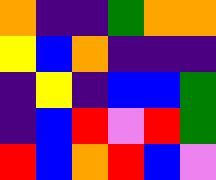[["orange", "indigo", "indigo", "green", "orange", "orange"], ["yellow", "blue", "orange", "indigo", "indigo", "indigo"], ["indigo", "yellow", "indigo", "blue", "blue", "green"], ["indigo", "blue", "red", "violet", "red", "green"], ["red", "blue", "orange", "red", "blue", "violet"]]